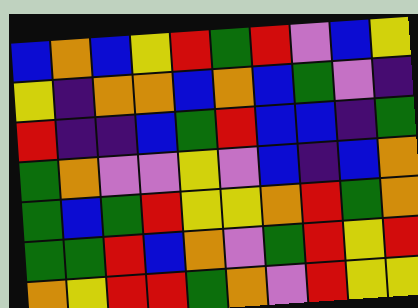[["blue", "orange", "blue", "yellow", "red", "green", "red", "violet", "blue", "yellow"], ["yellow", "indigo", "orange", "orange", "blue", "orange", "blue", "green", "violet", "indigo"], ["red", "indigo", "indigo", "blue", "green", "red", "blue", "blue", "indigo", "green"], ["green", "orange", "violet", "violet", "yellow", "violet", "blue", "indigo", "blue", "orange"], ["green", "blue", "green", "red", "yellow", "yellow", "orange", "red", "green", "orange"], ["green", "green", "red", "blue", "orange", "violet", "green", "red", "yellow", "red"], ["orange", "yellow", "red", "red", "green", "orange", "violet", "red", "yellow", "yellow"]]